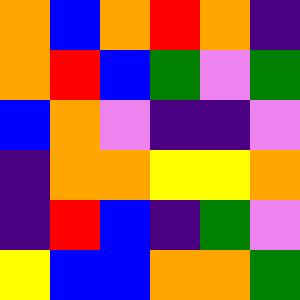[["orange", "blue", "orange", "red", "orange", "indigo"], ["orange", "red", "blue", "green", "violet", "green"], ["blue", "orange", "violet", "indigo", "indigo", "violet"], ["indigo", "orange", "orange", "yellow", "yellow", "orange"], ["indigo", "red", "blue", "indigo", "green", "violet"], ["yellow", "blue", "blue", "orange", "orange", "green"]]